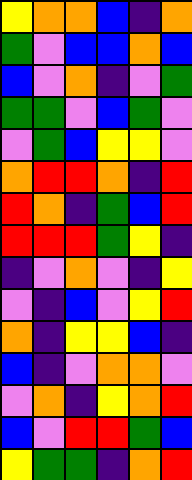[["yellow", "orange", "orange", "blue", "indigo", "orange"], ["green", "violet", "blue", "blue", "orange", "blue"], ["blue", "violet", "orange", "indigo", "violet", "green"], ["green", "green", "violet", "blue", "green", "violet"], ["violet", "green", "blue", "yellow", "yellow", "violet"], ["orange", "red", "red", "orange", "indigo", "red"], ["red", "orange", "indigo", "green", "blue", "red"], ["red", "red", "red", "green", "yellow", "indigo"], ["indigo", "violet", "orange", "violet", "indigo", "yellow"], ["violet", "indigo", "blue", "violet", "yellow", "red"], ["orange", "indigo", "yellow", "yellow", "blue", "indigo"], ["blue", "indigo", "violet", "orange", "orange", "violet"], ["violet", "orange", "indigo", "yellow", "orange", "red"], ["blue", "violet", "red", "red", "green", "blue"], ["yellow", "green", "green", "indigo", "orange", "red"]]